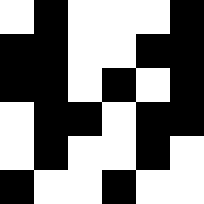[["white", "black", "white", "white", "white", "black"], ["black", "black", "white", "white", "black", "black"], ["black", "black", "white", "black", "white", "black"], ["white", "black", "black", "white", "black", "black"], ["white", "black", "white", "white", "black", "white"], ["black", "white", "white", "black", "white", "white"]]